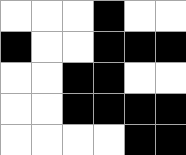[["white", "white", "white", "black", "white", "white"], ["black", "white", "white", "black", "black", "black"], ["white", "white", "black", "black", "white", "white"], ["white", "white", "black", "black", "black", "black"], ["white", "white", "white", "white", "black", "black"]]